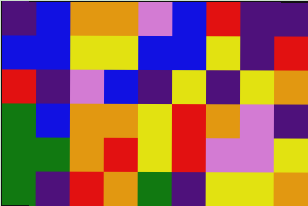[["indigo", "blue", "orange", "orange", "violet", "blue", "red", "indigo", "indigo"], ["blue", "blue", "yellow", "yellow", "blue", "blue", "yellow", "indigo", "red"], ["red", "indigo", "violet", "blue", "indigo", "yellow", "indigo", "yellow", "orange"], ["green", "blue", "orange", "orange", "yellow", "red", "orange", "violet", "indigo"], ["green", "green", "orange", "red", "yellow", "red", "violet", "violet", "yellow"], ["green", "indigo", "red", "orange", "green", "indigo", "yellow", "yellow", "orange"]]